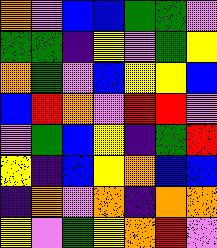[["orange", "violet", "blue", "blue", "green", "green", "violet"], ["green", "green", "indigo", "yellow", "violet", "green", "yellow"], ["orange", "green", "violet", "blue", "yellow", "yellow", "blue"], ["blue", "red", "orange", "violet", "red", "red", "violet"], ["violet", "green", "blue", "yellow", "indigo", "green", "red"], ["yellow", "indigo", "blue", "yellow", "orange", "blue", "blue"], ["indigo", "orange", "violet", "orange", "indigo", "orange", "orange"], ["yellow", "violet", "green", "yellow", "orange", "red", "violet"]]